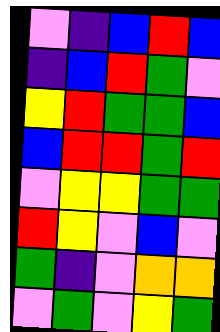[["violet", "indigo", "blue", "red", "blue"], ["indigo", "blue", "red", "green", "violet"], ["yellow", "red", "green", "green", "blue"], ["blue", "red", "red", "green", "red"], ["violet", "yellow", "yellow", "green", "green"], ["red", "yellow", "violet", "blue", "violet"], ["green", "indigo", "violet", "orange", "orange"], ["violet", "green", "violet", "yellow", "green"]]